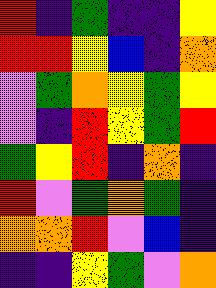[["red", "indigo", "green", "indigo", "indigo", "yellow"], ["red", "red", "yellow", "blue", "indigo", "orange"], ["violet", "green", "orange", "yellow", "green", "yellow"], ["violet", "indigo", "red", "yellow", "green", "red"], ["green", "yellow", "red", "indigo", "orange", "indigo"], ["red", "violet", "green", "orange", "green", "indigo"], ["orange", "orange", "red", "violet", "blue", "indigo"], ["indigo", "indigo", "yellow", "green", "violet", "orange"]]